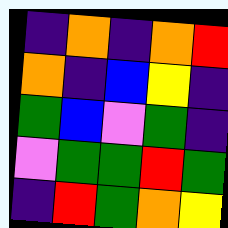[["indigo", "orange", "indigo", "orange", "red"], ["orange", "indigo", "blue", "yellow", "indigo"], ["green", "blue", "violet", "green", "indigo"], ["violet", "green", "green", "red", "green"], ["indigo", "red", "green", "orange", "yellow"]]